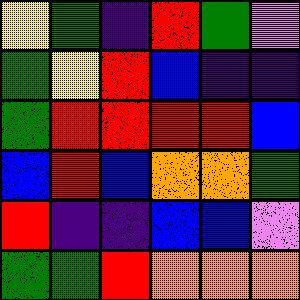[["yellow", "green", "indigo", "red", "green", "violet"], ["green", "yellow", "red", "blue", "indigo", "indigo"], ["green", "red", "red", "red", "red", "blue"], ["blue", "red", "blue", "orange", "orange", "green"], ["red", "indigo", "indigo", "blue", "blue", "violet"], ["green", "green", "red", "orange", "orange", "orange"]]